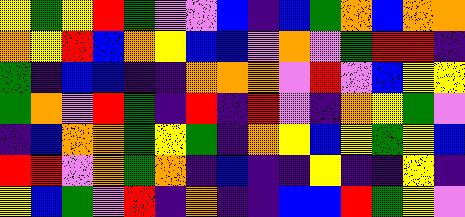[["yellow", "green", "yellow", "red", "green", "violet", "violet", "blue", "indigo", "blue", "green", "orange", "blue", "orange", "orange"], ["orange", "yellow", "red", "blue", "orange", "yellow", "blue", "blue", "violet", "orange", "violet", "green", "red", "red", "indigo"], ["green", "indigo", "blue", "blue", "indigo", "indigo", "orange", "orange", "orange", "violet", "red", "violet", "blue", "yellow", "yellow"], ["green", "orange", "violet", "red", "green", "indigo", "red", "indigo", "red", "violet", "indigo", "orange", "yellow", "green", "violet"], ["indigo", "blue", "orange", "orange", "green", "yellow", "green", "indigo", "orange", "yellow", "blue", "yellow", "green", "yellow", "blue"], ["red", "red", "violet", "orange", "green", "orange", "indigo", "blue", "indigo", "indigo", "yellow", "indigo", "indigo", "yellow", "indigo"], ["yellow", "blue", "green", "violet", "red", "indigo", "orange", "indigo", "indigo", "blue", "blue", "red", "green", "yellow", "violet"]]